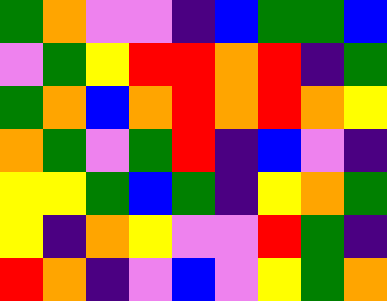[["green", "orange", "violet", "violet", "indigo", "blue", "green", "green", "blue"], ["violet", "green", "yellow", "red", "red", "orange", "red", "indigo", "green"], ["green", "orange", "blue", "orange", "red", "orange", "red", "orange", "yellow"], ["orange", "green", "violet", "green", "red", "indigo", "blue", "violet", "indigo"], ["yellow", "yellow", "green", "blue", "green", "indigo", "yellow", "orange", "green"], ["yellow", "indigo", "orange", "yellow", "violet", "violet", "red", "green", "indigo"], ["red", "orange", "indigo", "violet", "blue", "violet", "yellow", "green", "orange"]]